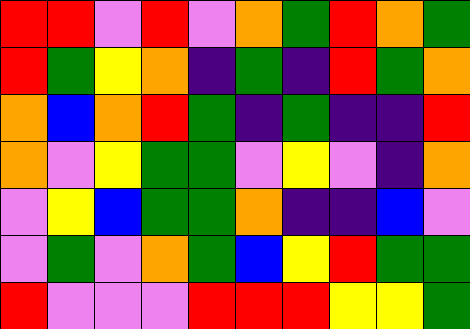[["red", "red", "violet", "red", "violet", "orange", "green", "red", "orange", "green"], ["red", "green", "yellow", "orange", "indigo", "green", "indigo", "red", "green", "orange"], ["orange", "blue", "orange", "red", "green", "indigo", "green", "indigo", "indigo", "red"], ["orange", "violet", "yellow", "green", "green", "violet", "yellow", "violet", "indigo", "orange"], ["violet", "yellow", "blue", "green", "green", "orange", "indigo", "indigo", "blue", "violet"], ["violet", "green", "violet", "orange", "green", "blue", "yellow", "red", "green", "green"], ["red", "violet", "violet", "violet", "red", "red", "red", "yellow", "yellow", "green"]]